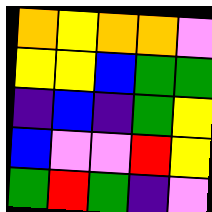[["orange", "yellow", "orange", "orange", "violet"], ["yellow", "yellow", "blue", "green", "green"], ["indigo", "blue", "indigo", "green", "yellow"], ["blue", "violet", "violet", "red", "yellow"], ["green", "red", "green", "indigo", "violet"]]